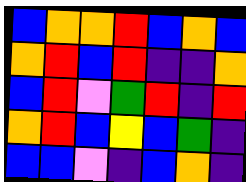[["blue", "orange", "orange", "red", "blue", "orange", "blue"], ["orange", "red", "blue", "red", "indigo", "indigo", "orange"], ["blue", "red", "violet", "green", "red", "indigo", "red"], ["orange", "red", "blue", "yellow", "blue", "green", "indigo"], ["blue", "blue", "violet", "indigo", "blue", "orange", "indigo"]]